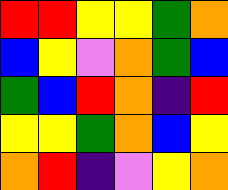[["red", "red", "yellow", "yellow", "green", "orange"], ["blue", "yellow", "violet", "orange", "green", "blue"], ["green", "blue", "red", "orange", "indigo", "red"], ["yellow", "yellow", "green", "orange", "blue", "yellow"], ["orange", "red", "indigo", "violet", "yellow", "orange"]]